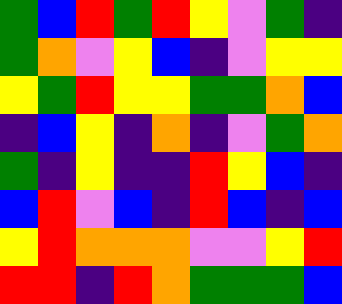[["green", "blue", "red", "green", "red", "yellow", "violet", "green", "indigo"], ["green", "orange", "violet", "yellow", "blue", "indigo", "violet", "yellow", "yellow"], ["yellow", "green", "red", "yellow", "yellow", "green", "green", "orange", "blue"], ["indigo", "blue", "yellow", "indigo", "orange", "indigo", "violet", "green", "orange"], ["green", "indigo", "yellow", "indigo", "indigo", "red", "yellow", "blue", "indigo"], ["blue", "red", "violet", "blue", "indigo", "red", "blue", "indigo", "blue"], ["yellow", "red", "orange", "orange", "orange", "violet", "violet", "yellow", "red"], ["red", "red", "indigo", "red", "orange", "green", "green", "green", "blue"]]